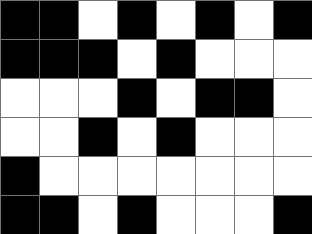[["black", "black", "white", "black", "white", "black", "white", "black"], ["black", "black", "black", "white", "black", "white", "white", "white"], ["white", "white", "white", "black", "white", "black", "black", "white"], ["white", "white", "black", "white", "black", "white", "white", "white"], ["black", "white", "white", "white", "white", "white", "white", "white"], ["black", "black", "white", "black", "white", "white", "white", "black"]]